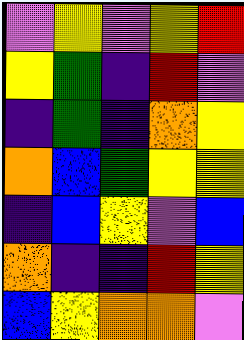[["violet", "yellow", "violet", "yellow", "red"], ["yellow", "green", "indigo", "red", "violet"], ["indigo", "green", "indigo", "orange", "yellow"], ["orange", "blue", "green", "yellow", "yellow"], ["indigo", "blue", "yellow", "violet", "blue"], ["orange", "indigo", "indigo", "red", "yellow"], ["blue", "yellow", "orange", "orange", "violet"]]